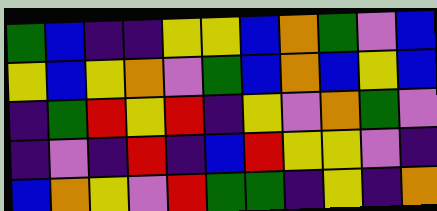[["green", "blue", "indigo", "indigo", "yellow", "yellow", "blue", "orange", "green", "violet", "blue"], ["yellow", "blue", "yellow", "orange", "violet", "green", "blue", "orange", "blue", "yellow", "blue"], ["indigo", "green", "red", "yellow", "red", "indigo", "yellow", "violet", "orange", "green", "violet"], ["indigo", "violet", "indigo", "red", "indigo", "blue", "red", "yellow", "yellow", "violet", "indigo"], ["blue", "orange", "yellow", "violet", "red", "green", "green", "indigo", "yellow", "indigo", "orange"]]